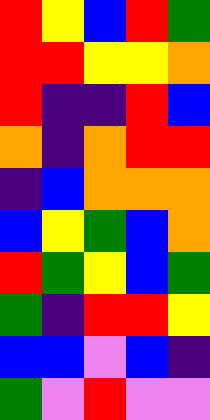[["red", "yellow", "blue", "red", "green"], ["red", "red", "yellow", "yellow", "orange"], ["red", "indigo", "indigo", "red", "blue"], ["orange", "indigo", "orange", "red", "red"], ["indigo", "blue", "orange", "orange", "orange"], ["blue", "yellow", "green", "blue", "orange"], ["red", "green", "yellow", "blue", "green"], ["green", "indigo", "red", "red", "yellow"], ["blue", "blue", "violet", "blue", "indigo"], ["green", "violet", "red", "violet", "violet"]]